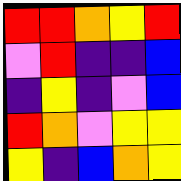[["red", "red", "orange", "yellow", "red"], ["violet", "red", "indigo", "indigo", "blue"], ["indigo", "yellow", "indigo", "violet", "blue"], ["red", "orange", "violet", "yellow", "yellow"], ["yellow", "indigo", "blue", "orange", "yellow"]]